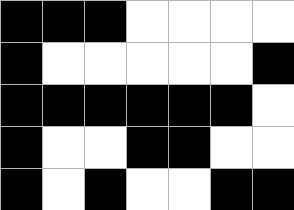[["black", "black", "black", "white", "white", "white", "white"], ["black", "white", "white", "white", "white", "white", "black"], ["black", "black", "black", "black", "black", "black", "white"], ["black", "white", "white", "black", "black", "white", "white"], ["black", "white", "black", "white", "white", "black", "black"]]